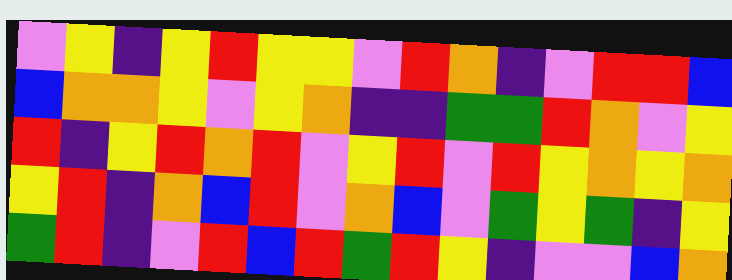[["violet", "yellow", "indigo", "yellow", "red", "yellow", "yellow", "violet", "red", "orange", "indigo", "violet", "red", "red", "blue"], ["blue", "orange", "orange", "yellow", "violet", "yellow", "orange", "indigo", "indigo", "green", "green", "red", "orange", "violet", "yellow"], ["red", "indigo", "yellow", "red", "orange", "red", "violet", "yellow", "red", "violet", "red", "yellow", "orange", "yellow", "orange"], ["yellow", "red", "indigo", "orange", "blue", "red", "violet", "orange", "blue", "violet", "green", "yellow", "green", "indigo", "yellow"], ["green", "red", "indigo", "violet", "red", "blue", "red", "green", "red", "yellow", "indigo", "violet", "violet", "blue", "orange"]]